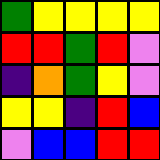[["green", "yellow", "yellow", "yellow", "yellow"], ["red", "red", "green", "red", "violet"], ["indigo", "orange", "green", "yellow", "violet"], ["yellow", "yellow", "indigo", "red", "blue"], ["violet", "blue", "blue", "red", "red"]]